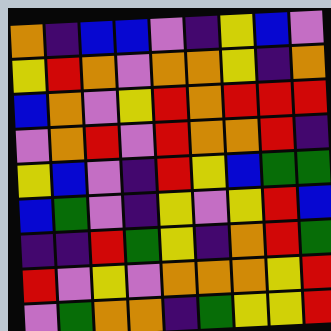[["orange", "indigo", "blue", "blue", "violet", "indigo", "yellow", "blue", "violet"], ["yellow", "red", "orange", "violet", "orange", "orange", "yellow", "indigo", "orange"], ["blue", "orange", "violet", "yellow", "red", "orange", "red", "red", "red"], ["violet", "orange", "red", "violet", "red", "orange", "orange", "red", "indigo"], ["yellow", "blue", "violet", "indigo", "red", "yellow", "blue", "green", "green"], ["blue", "green", "violet", "indigo", "yellow", "violet", "yellow", "red", "blue"], ["indigo", "indigo", "red", "green", "yellow", "indigo", "orange", "red", "green"], ["red", "violet", "yellow", "violet", "orange", "orange", "orange", "yellow", "red"], ["violet", "green", "orange", "orange", "indigo", "green", "yellow", "yellow", "red"]]